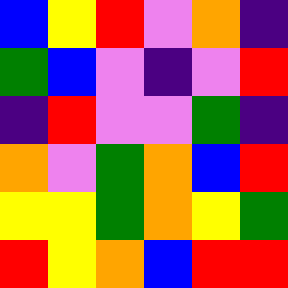[["blue", "yellow", "red", "violet", "orange", "indigo"], ["green", "blue", "violet", "indigo", "violet", "red"], ["indigo", "red", "violet", "violet", "green", "indigo"], ["orange", "violet", "green", "orange", "blue", "red"], ["yellow", "yellow", "green", "orange", "yellow", "green"], ["red", "yellow", "orange", "blue", "red", "red"]]